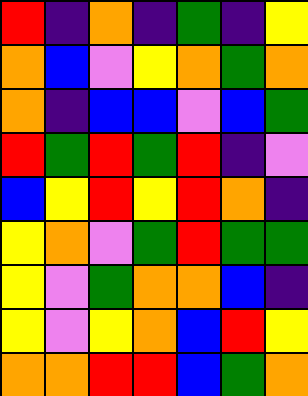[["red", "indigo", "orange", "indigo", "green", "indigo", "yellow"], ["orange", "blue", "violet", "yellow", "orange", "green", "orange"], ["orange", "indigo", "blue", "blue", "violet", "blue", "green"], ["red", "green", "red", "green", "red", "indigo", "violet"], ["blue", "yellow", "red", "yellow", "red", "orange", "indigo"], ["yellow", "orange", "violet", "green", "red", "green", "green"], ["yellow", "violet", "green", "orange", "orange", "blue", "indigo"], ["yellow", "violet", "yellow", "orange", "blue", "red", "yellow"], ["orange", "orange", "red", "red", "blue", "green", "orange"]]